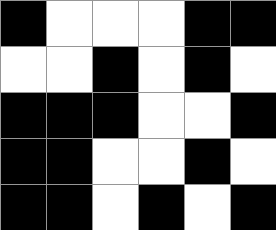[["black", "white", "white", "white", "black", "black"], ["white", "white", "black", "white", "black", "white"], ["black", "black", "black", "white", "white", "black"], ["black", "black", "white", "white", "black", "white"], ["black", "black", "white", "black", "white", "black"]]